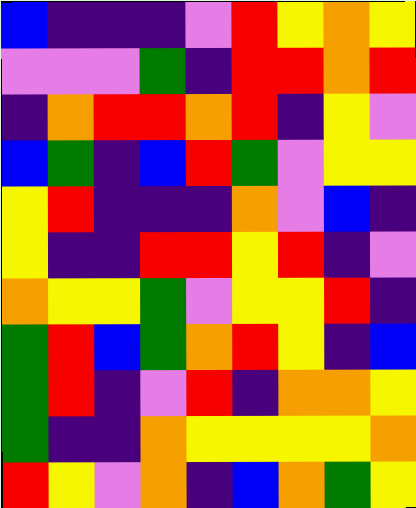[["blue", "indigo", "indigo", "indigo", "violet", "red", "yellow", "orange", "yellow"], ["violet", "violet", "violet", "green", "indigo", "red", "red", "orange", "red"], ["indigo", "orange", "red", "red", "orange", "red", "indigo", "yellow", "violet"], ["blue", "green", "indigo", "blue", "red", "green", "violet", "yellow", "yellow"], ["yellow", "red", "indigo", "indigo", "indigo", "orange", "violet", "blue", "indigo"], ["yellow", "indigo", "indigo", "red", "red", "yellow", "red", "indigo", "violet"], ["orange", "yellow", "yellow", "green", "violet", "yellow", "yellow", "red", "indigo"], ["green", "red", "blue", "green", "orange", "red", "yellow", "indigo", "blue"], ["green", "red", "indigo", "violet", "red", "indigo", "orange", "orange", "yellow"], ["green", "indigo", "indigo", "orange", "yellow", "yellow", "yellow", "yellow", "orange"], ["red", "yellow", "violet", "orange", "indigo", "blue", "orange", "green", "yellow"]]